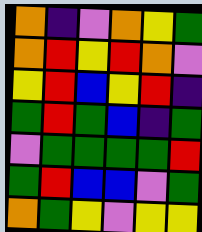[["orange", "indigo", "violet", "orange", "yellow", "green"], ["orange", "red", "yellow", "red", "orange", "violet"], ["yellow", "red", "blue", "yellow", "red", "indigo"], ["green", "red", "green", "blue", "indigo", "green"], ["violet", "green", "green", "green", "green", "red"], ["green", "red", "blue", "blue", "violet", "green"], ["orange", "green", "yellow", "violet", "yellow", "yellow"]]